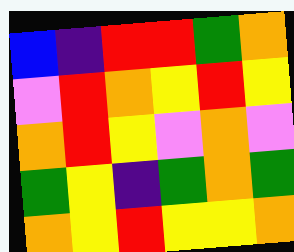[["blue", "indigo", "red", "red", "green", "orange"], ["violet", "red", "orange", "yellow", "red", "yellow"], ["orange", "red", "yellow", "violet", "orange", "violet"], ["green", "yellow", "indigo", "green", "orange", "green"], ["orange", "yellow", "red", "yellow", "yellow", "orange"]]